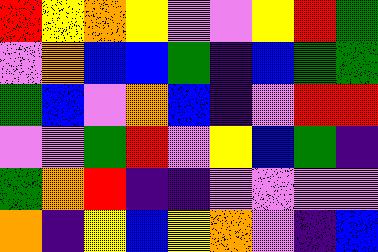[["red", "yellow", "orange", "yellow", "violet", "violet", "yellow", "red", "green"], ["violet", "orange", "blue", "blue", "green", "indigo", "blue", "green", "green"], ["green", "blue", "violet", "orange", "blue", "indigo", "violet", "red", "red"], ["violet", "violet", "green", "red", "violet", "yellow", "blue", "green", "indigo"], ["green", "orange", "red", "indigo", "indigo", "violet", "violet", "violet", "violet"], ["orange", "indigo", "yellow", "blue", "yellow", "orange", "violet", "indigo", "blue"]]